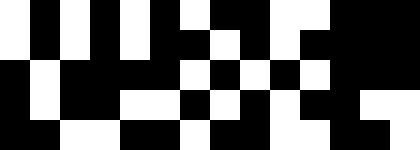[["white", "black", "white", "black", "white", "black", "white", "black", "black", "white", "white", "black", "black", "black"], ["white", "black", "white", "black", "white", "black", "black", "white", "black", "white", "black", "black", "black", "black"], ["black", "white", "black", "black", "black", "black", "white", "black", "white", "black", "white", "black", "black", "black"], ["black", "white", "black", "black", "white", "white", "black", "white", "black", "white", "black", "black", "white", "white"], ["black", "black", "white", "white", "black", "black", "white", "black", "black", "white", "white", "black", "black", "white"]]